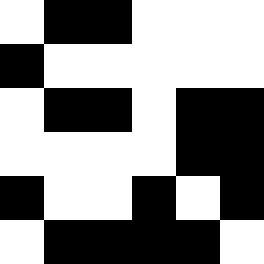[["white", "black", "black", "white", "white", "white"], ["black", "white", "white", "white", "white", "white"], ["white", "black", "black", "white", "black", "black"], ["white", "white", "white", "white", "black", "black"], ["black", "white", "white", "black", "white", "black"], ["white", "black", "black", "black", "black", "white"]]